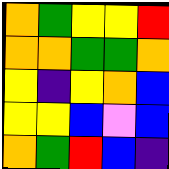[["orange", "green", "yellow", "yellow", "red"], ["orange", "orange", "green", "green", "orange"], ["yellow", "indigo", "yellow", "orange", "blue"], ["yellow", "yellow", "blue", "violet", "blue"], ["orange", "green", "red", "blue", "indigo"]]